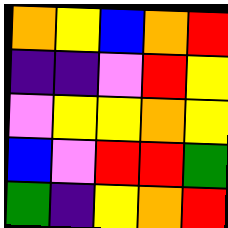[["orange", "yellow", "blue", "orange", "red"], ["indigo", "indigo", "violet", "red", "yellow"], ["violet", "yellow", "yellow", "orange", "yellow"], ["blue", "violet", "red", "red", "green"], ["green", "indigo", "yellow", "orange", "red"]]